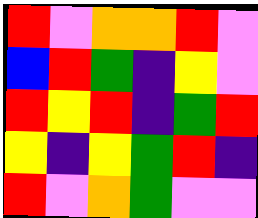[["red", "violet", "orange", "orange", "red", "violet"], ["blue", "red", "green", "indigo", "yellow", "violet"], ["red", "yellow", "red", "indigo", "green", "red"], ["yellow", "indigo", "yellow", "green", "red", "indigo"], ["red", "violet", "orange", "green", "violet", "violet"]]